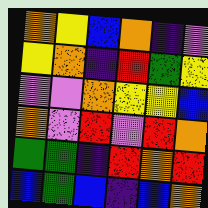[["orange", "yellow", "blue", "orange", "indigo", "violet"], ["yellow", "orange", "indigo", "red", "green", "yellow"], ["violet", "violet", "orange", "yellow", "yellow", "blue"], ["orange", "violet", "red", "violet", "red", "orange"], ["green", "green", "indigo", "red", "orange", "red"], ["blue", "green", "blue", "indigo", "blue", "orange"]]